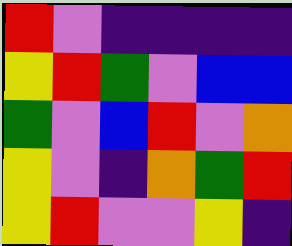[["red", "violet", "indigo", "indigo", "indigo", "indigo"], ["yellow", "red", "green", "violet", "blue", "blue"], ["green", "violet", "blue", "red", "violet", "orange"], ["yellow", "violet", "indigo", "orange", "green", "red"], ["yellow", "red", "violet", "violet", "yellow", "indigo"]]